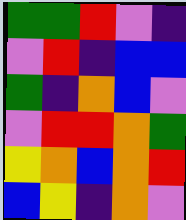[["green", "green", "red", "violet", "indigo"], ["violet", "red", "indigo", "blue", "blue"], ["green", "indigo", "orange", "blue", "violet"], ["violet", "red", "red", "orange", "green"], ["yellow", "orange", "blue", "orange", "red"], ["blue", "yellow", "indigo", "orange", "violet"]]